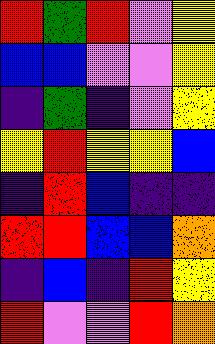[["red", "green", "red", "violet", "yellow"], ["blue", "blue", "violet", "violet", "yellow"], ["indigo", "green", "indigo", "violet", "yellow"], ["yellow", "red", "yellow", "yellow", "blue"], ["indigo", "red", "blue", "indigo", "indigo"], ["red", "red", "blue", "blue", "orange"], ["indigo", "blue", "indigo", "red", "yellow"], ["red", "violet", "violet", "red", "orange"]]